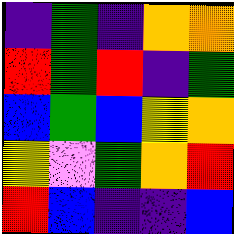[["indigo", "green", "indigo", "orange", "orange"], ["red", "green", "red", "indigo", "green"], ["blue", "green", "blue", "yellow", "orange"], ["yellow", "violet", "green", "orange", "red"], ["red", "blue", "indigo", "indigo", "blue"]]